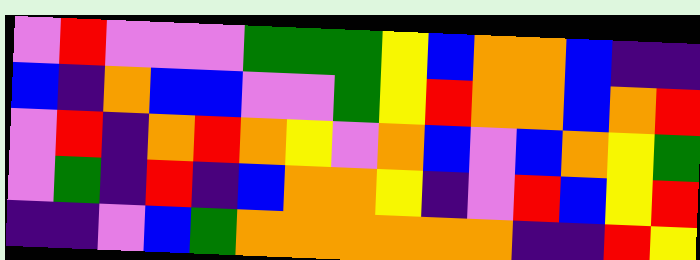[["violet", "red", "violet", "violet", "violet", "green", "green", "green", "yellow", "blue", "orange", "orange", "blue", "indigo", "indigo"], ["blue", "indigo", "orange", "blue", "blue", "violet", "violet", "green", "yellow", "red", "orange", "orange", "blue", "orange", "red"], ["violet", "red", "indigo", "orange", "red", "orange", "yellow", "violet", "orange", "blue", "violet", "blue", "orange", "yellow", "green"], ["violet", "green", "indigo", "red", "indigo", "blue", "orange", "orange", "yellow", "indigo", "violet", "red", "blue", "yellow", "red"], ["indigo", "indigo", "violet", "blue", "green", "orange", "orange", "orange", "orange", "orange", "orange", "indigo", "indigo", "red", "yellow"]]